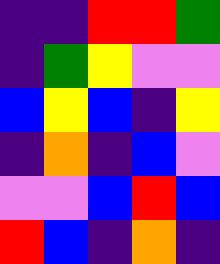[["indigo", "indigo", "red", "red", "green"], ["indigo", "green", "yellow", "violet", "violet"], ["blue", "yellow", "blue", "indigo", "yellow"], ["indigo", "orange", "indigo", "blue", "violet"], ["violet", "violet", "blue", "red", "blue"], ["red", "blue", "indigo", "orange", "indigo"]]